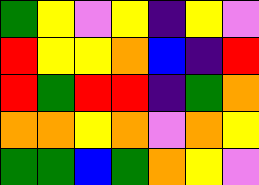[["green", "yellow", "violet", "yellow", "indigo", "yellow", "violet"], ["red", "yellow", "yellow", "orange", "blue", "indigo", "red"], ["red", "green", "red", "red", "indigo", "green", "orange"], ["orange", "orange", "yellow", "orange", "violet", "orange", "yellow"], ["green", "green", "blue", "green", "orange", "yellow", "violet"]]